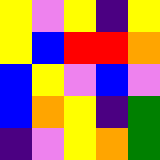[["yellow", "violet", "yellow", "indigo", "yellow"], ["yellow", "blue", "red", "red", "orange"], ["blue", "yellow", "violet", "blue", "violet"], ["blue", "orange", "yellow", "indigo", "green"], ["indigo", "violet", "yellow", "orange", "green"]]